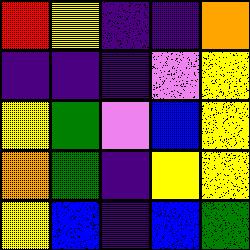[["red", "yellow", "indigo", "indigo", "orange"], ["indigo", "indigo", "indigo", "violet", "yellow"], ["yellow", "green", "violet", "blue", "yellow"], ["orange", "green", "indigo", "yellow", "yellow"], ["yellow", "blue", "indigo", "blue", "green"]]